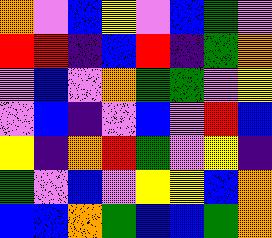[["orange", "violet", "blue", "yellow", "violet", "blue", "green", "violet"], ["red", "red", "indigo", "blue", "red", "indigo", "green", "orange"], ["violet", "blue", "violet", "orange", "green", "green", "violet", "yellow"], ["violet", "blue", "indigo", "violet", "blue", "violet", "red", "blue"], ["yellow", "indigo", "orange", "red", "green", "violet", "yellow", "indigo"], ["green", "violet", "blue", "violet", "yellow", "yellow", "blue", "orange"], ["blue", "blue", "orange", "green", "blue", "blue", "green", "orange"]]